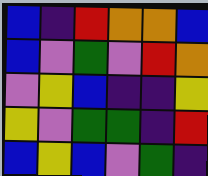[["blue", "indigo", "red", "orange", "orange", "blue"], ["blue", "violet", "green", "violet", "red", "orange"], ["violet", "yellow", "blue", "indigo", "indigo", "yellow"], ["yellow", "violet", "green", "green", "indigo", "red"], ["blue", "yellow", "blue", "violet", "green", "indigo"]]